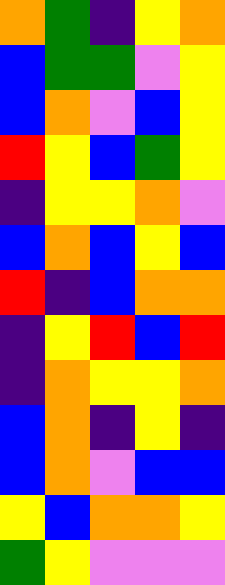[["orange", "green", "indigo", "yellow", "orange"], ["blue", "green", "green", "violet", "yellow"], ["blue", "orange", "violet", "blue", "yellow"], ["red", "yellow", "blue", "green", "yellow"], ["indigo", "yellow", "yellow", "orange", "violet"], ["blue", "orange", "blue", "yellow", "blue"], ["red", "indigo", "blue", "orange", "orange"], ["indigo", "yellow", "red", "blue", "red"], ["indigo", "orange", "yellow", "yellow", "orange"], ["blue", "orange", "indigo", "yellow", "indigo"], ["blue", "orange", "violet", "blue", "blue"], ["yellow", "blue", "orange", "orange", "yellow"], ["green", "yellow", "violet", "violet", "violet"]]